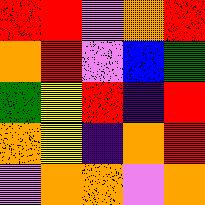[["red", "red", "violet", "orange", "red"], ["orange", "red", "violet", "blue", "green"], ["green", "yellow", "red", "indigo", "red"], ["orange", "yellow", "indigo", "orange", "red"], ["violet", "orange", "orange", "violet", "orange"]]